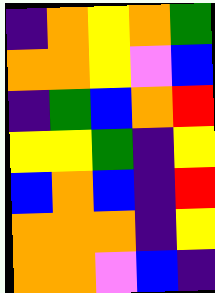[["indigo", "orange", "yellow", "orange", "green"], ["orange", "orange", "yellow", "violet", "blue"], ["indigo", "green", "blue", "orange", "red"], ["yellow", "yellow", "green", "indigo", "yellow"], ["blue", "orange", "blue", "indigo", "red"], ["orange", "orange", "orange", "indigo", "yellow"], ["orange", "orange", "violet", "blue", "indigo"]]